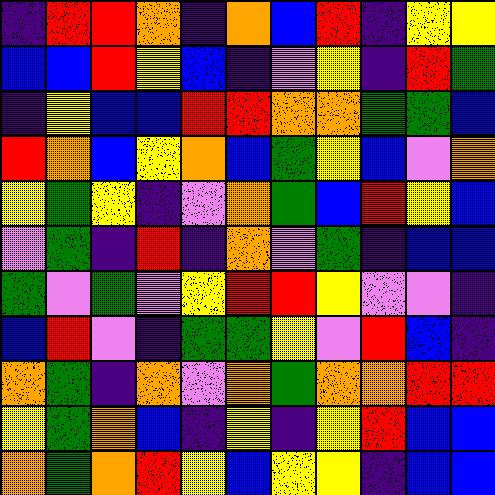[["indigo", "red", "red", "orange", "indigo", "orange", "blue", "red", "indigo", "yellow", "yellow"], ["blue", "blue", "red", "yellow", "blue", "indigo", "violet", "yellow", "indigo", "red", "green"], ["indigo", "yellow", "blue", "blue", "red", "red", "orange", "orange", "green", "green", "blue"], ["red", "orange", "blue", "yellow", "orange", "blue", "green", "yellow", "blue", "violet", "orange"], ["yellow", "green", "yellow", "indigo", "violet", "orange", "green", "blue", "red", "yellow", "blue"], ["violet", "green", "indigo", "red", "indigo", "orange", "violet", "green", "indigo", "blue", "blue"], ["green", "violet", "green", "violet", "yellow", "red", "red", "yellow", "violet", "violet", "indigo"], ["blue", "red", "violet", "indigo", "green", "green", "yellow", "violet", "red", "blue", "indigo"], ["orange", "green", "indigo", "orange", "violet", "orange", "green", "orange", "orange", "red", "red"], ["yellow", "green", "orange", "blue", "indigo", "yellow", "indigo", "yellow", "red", "blue", "blue"], ["orange", "green", "orange", "red", "yellow", "blue", "yellow", "yellow", "indigo", "blue", "blue"]]